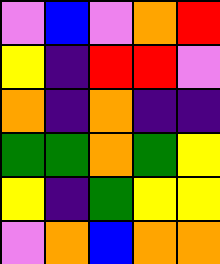[["violet", "blue", "violet", "orange", "red"], ["yellow", "indigo", "red", "red", "violet"], ["orange", "indigo", "orange", "indigo", "indigo"], ["green", "green", "orange", "green", "yellow"], ["yellow", "indigo", "green", "yellow", "yellow"], ["violet", "orange", "blue", "orange", "orange"]]